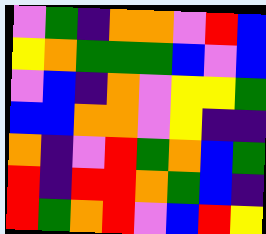[["violet", "green", "indigo", "orange", "orange", "violet", "red", "blue"], ["yellow", "orange", "green", "green", "green", "blue", "violet", "blue"], ["violet", "blue", "indigo", "orange", "violet", "yellow", "yellow", "green"], ["blue", "blue", "orange", "orange", "violet", "yellow", "indigo", "indigo"], ["orange", "indigo", "violet", "red", "green", "orange", "blue", "green"], ["red", "indigo", "red", "red", "orange", "green", "blue", "indigo"], ["red", "green", "orange", "red", "violet", "blue", "red", "yellow"]]